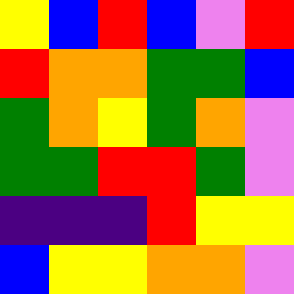[["yellow", "blue", "red", "blue", "violet", "red"], ["red", "orange", "orange", "green", "green", "blue"], ["green", "orange", "yellow", "green", "orange", "violet"], ["green", "green", "red", "red", "green", "violet"], ["indigo", "indigo", "indigo", "red", "yellow", "yellow"], ["blue", "yellow", "yellow", "orange", "orange", "violet"]]